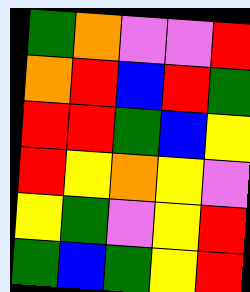[["green", "orange", "violet", "violet", "red"], ["orange", "red", "blue", "red", "green"], ["red", "red", "green", "blue", "yellow"], ["red", "yellow", "orange", "yellow", "violet"], ["yellow", "green", "violet", "yellow", "red"], ["green", "blue", "green", "yellow", "red"]]